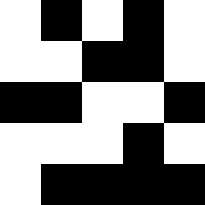[["white", "black", "white", "black", "white"], ["white", "white", "black", "black", "white"], ["black", "black", "white", "white", "black"], ["white", "white", "white", "black", "white"], ["white", "black", "black", "black", "black"]]